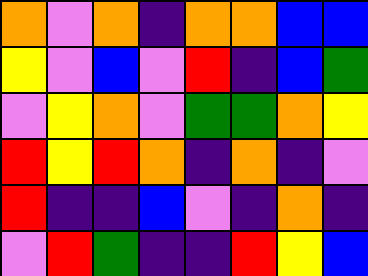[["orange", "violet", "orange", "indigo", "orange", "orange", "blue", "blue"], ["yellow", "violet", "blue", "violet", "red", "indigo", "blue", "green"], ["violet", "yellow", "orange", "violet", "green", "green", "orange", "yellow"], ["red", "yellow", "red", "orange", "indigo", "orange", "indigo", "violet"], ["red", "indigo", "indigo", "blue", "violet", "indigo", "orange", "indigo"], ["violet", "red", "green", "indigo", "indigo", "red", "yellow", "blue"]]